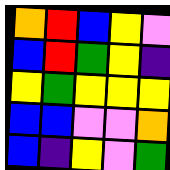[["orange", "red", "blue", "yellow", "violet"], ["blue", "red", "green", "yellow", "indigo"], ["yellow", "green", "yellow", "yellow", "yellow"], ["blue", "blue", "violet", "violet", "orange"], ["blue", "indigo", "yellow", "violet", "green"]]